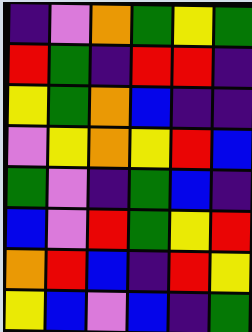[["indigo", "violet", "orange", "green", "yellow", "green"], ["red", "green", "indigo", "red", "red", "indigo"], ["yellow", "green", "orange", "blue", "indigo", "indigo"], ["violet", "yellow", "orange", "yellow", "red", "blue"], ["green", "violet", "indigo", "green", "blue", "indigo"], ["blue", "violet", "red", "green", "yellow", "red"], ["orange", "red", "blue", "indigo", "red", "yellow"], ["yellow", "blue", "violet", "blue", "indigo", "green"]]